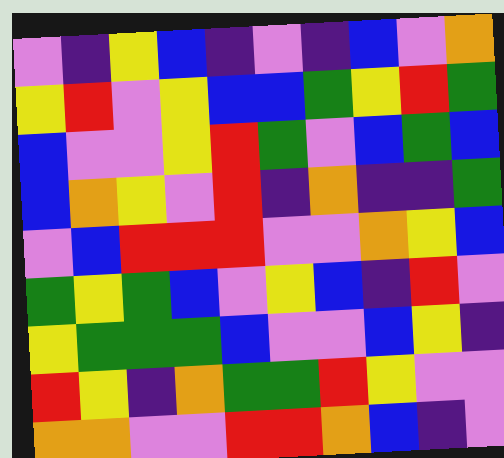[["violet", "indigo", "yellow", "blue", "indigo", "violet", "indigo", "blue", "violet", "orange"], ["yellow", "red", "violet", "yellow", "blue", "blue", "green", "yellow", "red", "green"], ["blue", "violet", "violet", "yellow", "red", "green", "violet", "blue", "green", "blue"], ["blue", "orange", "yellow", "violet", "red", "indigo", "orange", "indigo", "indigo", "green"], ["violet", "blue", "red", "red", "red", "violet", "violet", "orange", "yellow", "blue"], ["green", "yellow", "green", "blue", "violet", "yellow", "blue", "indigo", "red", "violet"], ["yellow", "green", "green", "green", "blue", "violet", "violet", "blue", "yellow", "indigo"], ["red", "yellow", "indigo", "orange", "green", "green", "red", "yellow", "violet", "violet"], ["orange", "orange", "violet", "violet", "red", "red", "orange", "blue", "indigo", "violet"]]